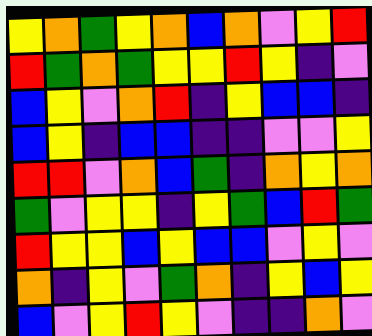[["yellow", "orange", "green", "yellow", "orange", "blue", "orange", "violet", "yellow", "red"], ["red", "green", "orange", "green", "yellow", "yellow", "red", "yellow", "indigo", "violet"], ["blue", "yellow", "violet", "orange", "red", "indigo", "yellow", "blue", "blue", "indigo"], ["blue", "yellow", "indigo", "blue", "blue", "indigo", "indigo", "violet", "violet", "yellow"], ["red", "red", "violet", "orange", "blue", "green", "indigo", "orange", "yellow", "orange"], ["green", "violet", "yellow", "yellow", "indigo", "yellow", "green", "blue", "red", "green"], ["red", "yellow", "yellow", "blue", "yellow", "blue", "blue", "violet", "yellow", "violet"], ["orange", "indigo", "yellow", "violet", "green", "orange", "indigo", "yellow", "blue", "yellow"], ["blue", "violet", "yellow", "red", "yellow", "violet", "indigo", "indigo", "orange", "violet"]]